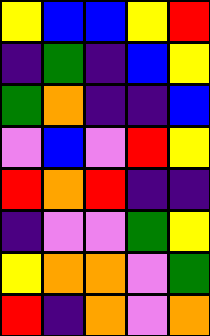[["yellow", "blue", "blue", "yellow", "red"], ["indigo", "green", "indigo", "blue", "yellow"], ["green", "orange", "indigo", "indigo", "blue"], ["violet", "blue", "violet", "red", "yellow"], ["red", "orange", "red", "indigo", "indigo"], ["indigo", "violet", "violet", "green", "yellow"], ["yellow", "orange", "orange", "violet", "green"], ["red", "indigo", "orange", "violet", "orange"]]